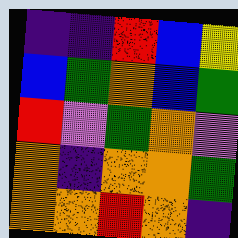[["indigo", "indigo", "red", "blue", "yellow"], ["blue", "green", "orange", "blue", "green"], ["red", "violet", "green", "orange", "violet"], ["orange", "indigo", "orange", "orange", "green"], ["orange", "orange", "red", "orange", "indigo"]]